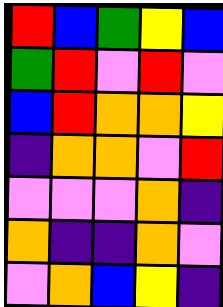[["red", "blue", "green", "yellow", "blue"], ["green", "red", "violet", "red", "violet"], ["blue", "red", "orange", "orange", "yellow"], ["indigo", "orange", "orange", "violet", "red"], ["violet", "violet", "violet", "orange", "indigo"], ["orange", "indigo", "indigo", "orange", "violet"], ["violet", "orange", "blue", "yellow", "indigo"]]